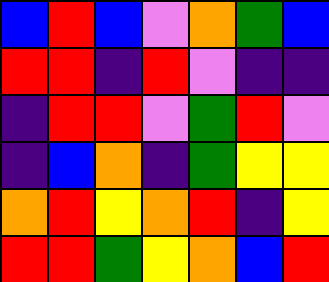[["blue", "red", "blue", "violet", "orange", "green", "blue"], ["red", "red", "indigo", "red", "violet", "indigo", "indigo"], ["indigo", "red", "red", "violet", "green", "red", "violet"], ["indigo", "blue", "orange", "indigo", "green", "yellow", "yellow"], ["orange", "red", "yellow", "orange", "red", "indigo", "yellow"], ["red", "red", "green", "yellow", "orange", "blue", "red"]]